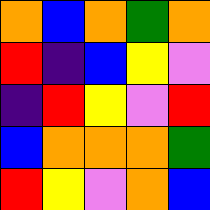[["orange", "blue", "orange", "green", "orange"], ["red", "indigo", "blue", "yellow", "violet"], ["indigo", "red", "yellow", "violet", "red"], ["blue", "orange", "orange", "orange", "green"], ["red", "yellow", "violet", "orange", "blue"]]